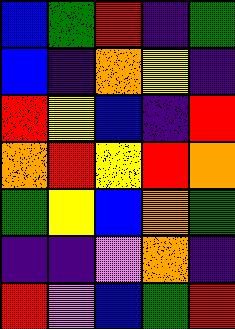[["blue", "green", "red", "indigo", "green"], ["blue", "indigo", "orange", "yellow", "indigo"], ["red", "yellow", "blue", "indigo", "red"], ["orange", "red", "yellow", "red", "orange"], ["green", "yellow", "blue", "orange", "green"], ["indigo", "indigo", "violet", "orange", "indigo"], ["red", "violet", "blue", "green", "red"]]